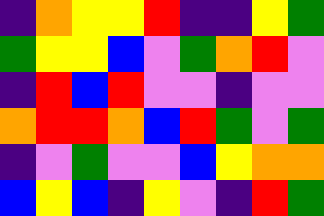[["indigo", "orange", "yellow", "yellow", "red", "indigo", "indigo", "yellow", "green"], ["green", "yellow", "yellow", "blue", "violet", "green", "orange", "red", "violet"], ["indigo", "red", "blue", "red", "violet", "violet", "indigo", "violet", "violet"], ["orange", "red", "red", "orange", "blue", "red", "green", "violet", "green"], ["indigo", "violet", "green", "violet", "violet", "blue", "yellow", "orange", "orange"], ["blue", "yellow", "blue", "indigo", "yellow", "violet", "indigo", "red", "green"]]